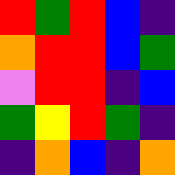[["red", "green", "red", "blue", "indigo"], ["orange", "red", "red", "blue", "green"], ["violet", "red", "red", "indigo", "blue"], ["green", "yellow", "red", "green", "indigo"], ["indigo", "orange", "blue", "indigo", "orange"]]